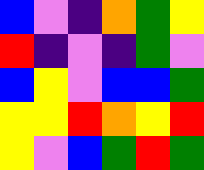[["blue", "violet", "indigo", "orange", "green", "yellow"], ["red", "indigo", "violet", "indigo", "green", "violet"], ["blue", "yellow", "violet", "blue", "blue", "green"], ["yellow", "yellow", "red", "orange", "yellow", "red"], ["yellow", "violet", "blue", "green", "red", "green"]]